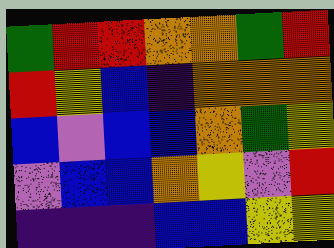[["green", "red", "red", "orange", "orange", "green", "red"], ["red", "yellow", "blue", "indigo", "orange", "orange", "orange"], ["blue", "violet", "blue", "blue", "orange", "green", "yellow"], ["violet", "blue", "blue", "orange", "yellow", "violet", "red"], ["indigo", "indigo", "indigo", "blue", "blue", "yellow", "yellow"]]